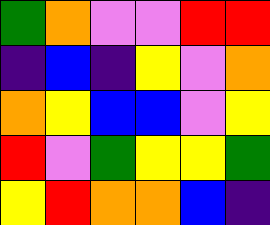[["green", "orange", "violet", "violet", "red", "red"], ["indigo", "blue", "indigo", "yellow", "violet", "orange"], ["orange", "yellow", "blue", "blue", "violet", "yellow"], ["red", "violet", "green", "yellow", "yellow", "green"], ["yellow", "red", "orange", "orange", "blue", "indigo"]]